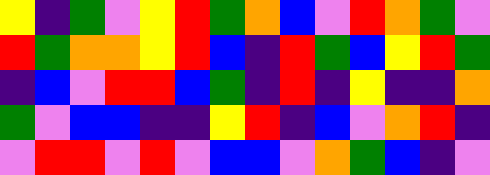[["yellow", "indigo", "green", "violet", "yellow", "red", "green", "orange", "blue", "violet", "red", "orange", "green", "violet"], ["red", "green", "orange", "orange", "yellow", "red", "blue", "indigo", "red", "green", "blue", "yellow", "red", "green"], ["indigo", "blue", "violet", "red", "red", "blue", "green", "indigo", "red", "indigo", "yellow", "indigo", "indigo", "orange"], ["green", "violet", "blue", "blue", "indigo", "indigo", "yellow", "red", "indigo", "blue", "violet", "orange", "red", "indigo"], ["violet", "red", "red", "violet", "red", "violet", "blue", "blue", "violet", "orange", "green", "blue", "indigo", "violet"]]